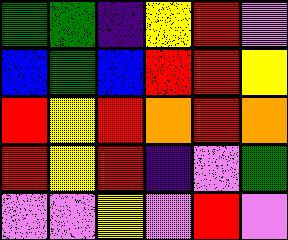[["green", "green", "indigo", "yellow", "red", "violet"], ["blue", "green", "blue", "red", "red", "yellow"], ["red", "yellow", "red", "orange", "red", "orange"], ["red", "yellow", "red", "indigo", "violet", "green"], ["violet", "violet", "yellow", "violet", "red", "violet"]]